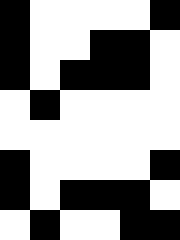[["black", "white", "white", "white", "white", "black"], ["black", "white", "white", "black", "black", "white"], ["black", "white", "black", "black", "black", "white"], ["white", "black", "white", "white", "white", "white"], ["white", "white", "white", "white", "white", "white"], ["black", "white", "white", "white", "white", "black"], ["black", "white", "black", "black", "black", "white"], ["white", "black", "white", "white", "black", "black"]]